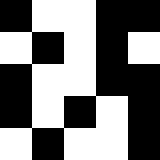[["black", "white", "white", "black", "black"], ["white", "black", "white", "black", "white"], ["black", "white", "white", "black", "black"], ["black", "white", "black", "white", "black"], ["white", "black", "white", "white", "black"]]